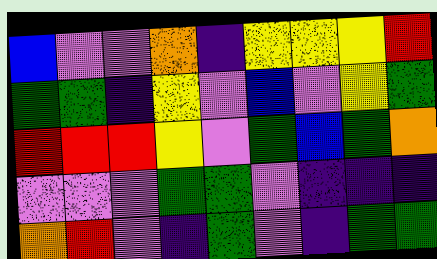[["blue", "violet", "violet", "orange", "indigo", "yellow", "yellow", "yellow", "red"], ["green", "green", "indigo", "yellow", "violet", "blue", "violet", "yellow", "green"], ["red", "red", "red", "yellow", "violet", "green", "blue", "green", "orange"], ["violet", "violet", "violet", "green", "green", "violet", "indigo", "indigo", "indigo"], ["orange", "red", "violet", "indigo", "green", "violet", "indigo", "green", "green"]]